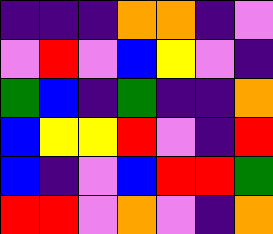[["indigo", "indigo", "indigo", "orange", "orange", "indigo", "violet"], ["violet", "red", "violet", "blue", "yellow", "violet", "indigo"], ["green", "blue", "indigo", "green", "indigo", "indigo", "orange"], ["blue", "yellow", "yellow", "red", "violet", "indigo", "red"], ["blue", "indigo", "violet", "blue", "red", "red", "green"], ["red", "red", "violet", "orange", "violet", "indigo", "orange"]]